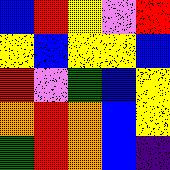[["blue", "red", "yellow", "violet", "red"], ["yellow", "blue", "yellow", "yellow", "blue"], ["red", "violet", "green", "blue", "yellow"], ["orange", "red", "orange", "blue", "yellow"], ["green", "red", "orange", "blue", "indigo"]]